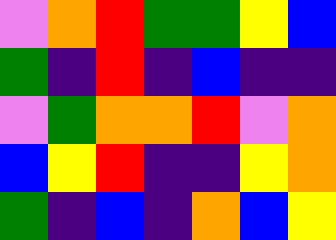[["violet", "orange", "red", "green", "green", "yellow", "blue"], ["green", "indigo", "red", "indigo", "blue", "indigo", "indigo"], ["violet", "green", "orange", "orange", "red", "violet", "orange"], ["blue", "yellow", "red", "indigo", "indigo", "yellow", "orange"], ["green", "indigo", "blue", "indigo", "orange", "blue", "yellow"]]